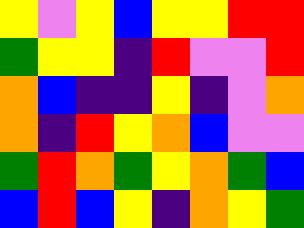[["yellow", "violet", "yellow", "blue", "yellow", "yellow", "red", "red"], ["green", "yellow", "yellow", "indigo", "red", "violet", "violet", "red"], ["orange", "blue", "indigo", "indigo", "yellow", "indigo", "violet", "orange"], ["orange", "indigo", "red", "yellow", "orange", "blue", "violet", "violet"], ["green", "red", "orange", "green", "yellow", "orange", "green", "blue"], ["blue", "red", "blue", "yellow", "indigo", "orange", "yellow", "green"]]